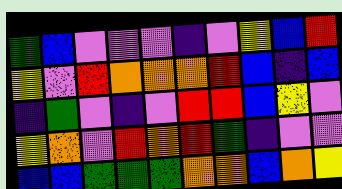[["green", "blue", "violet", "violet", "violet", "indigo", "violet", "yellow", "blue", "red"], ["yellow", "violet", "red", "orange", "orange", "orange", "red", "blue", "indigo", "blue"], ["indigo", "green", "violet", "indigo", "violet", "red", "red", "blue", "yellow", "violet"], ["yellow", "orange", "violet", "red", "orange", "red", "green", "indigo", "violet", "violet"], ["blue", "blue", "green", "green", "green", "orange", "orange", "blue", "orange", "yellow"]]